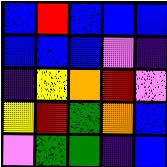[["blue", "red", "blue", "blue", "blue"], ["blue", "blue", "blue", "violet", "indigo"], ["indigo", "yellow", "orange", "red", "violet"], ["yellow", "red", "green", "orange", "blue"], ["violet", "green", "green", "indigo", "blue"]]